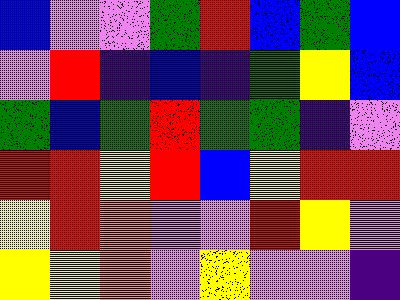[["blue", "violet", "violet", "green", "red", "blue", "green", "blue"], ["violet", "red", "indigo", "blue", "indigo", "green", "yellow", "blue"], ["green", "blue", "green", "red", "green", "green", "indigo", "violet"], ["red", "red", "yellow", "red", "blue", "yellow", "red", "red"], ["yellow", "red", "orange", "violet", "violet", "red", "yellow", "violet"], ["yellow", "yellow", "orange", "violet", "yellow", "violet", "violet", "indigo"]]